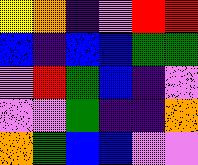[["yellow", "orange", "indigo", "violet", "red", "red"], ["blue", "indigo", "blue", "blue", "green", "green"], ["violet", "red", "green", "blue", "indigo", "violet"], ["violet", "violet", "green", "indigo", "indigo", "orange"], ["orange", "green", "blue", "blue", "violet", "violet"]]